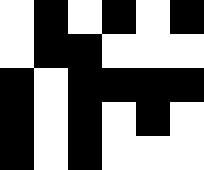[["white", "black", "white", "black", "white", "black"], ["white", "black", "black", "white", "white", "white"], ["black", "white", "black", "black", "black", "black"], ["black", "white", "black", "white", "black", "white"], ["black", "white", "black", "white", "white", "white"]]